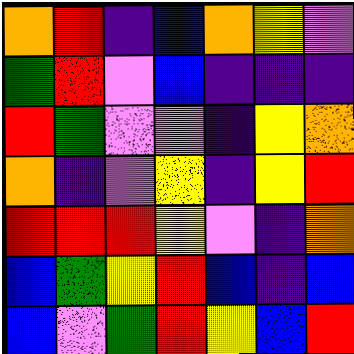[["orange", "red", "indigo", "blue", "orange", "yellow", "violet"], ["green", "red", "violet", "blue", "indigo", "indigo", "indigo"], ["red", "green", "violet", "violet", "indigo", "yellow", "orange"], ["orange", "indigo", "violet", "yellow", "indigo", "yellow", "red"], ["red", "red", "red", "yellow", "violet", "indigo", "orange"], ["blue", "green", "yellow", "red", "blue", "indigo", "blue"], ["blue", "violet", "green", "red", "yellow", "blue", "red"]]